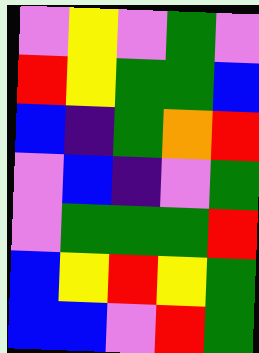[["violet", "yellow", "violet", "green", "violet"], ["red", "yellow", "green", "green", "blue"], ["blue", "indigo", "green", "orange", "red"], ["violet", "blue", "indigo", "violet", "green"], ["violet", "green", "green", "green", "red"], ["blue", "yellow", "red", "yellow", "green"], ["blue", "blue", "violet", "red", "green"]]